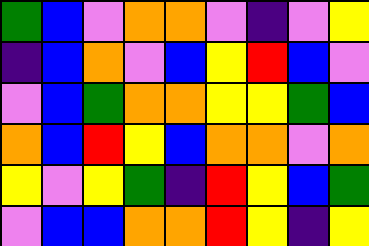[["green", "blue", "violet", "orange", "orange", "violet", "indigo", "violet", "yellow"], ["indigo", "blue", "orange", "violet", "blue", "yellow", "red", "blue", "violet"], ["violet", "blue", "green", "orange", "orange", "yellow", "yellow", "green", "blue"], ["orange", "blue", "red", "yellow", "blue", "orange", "orange", "violet", "orange"], ["yellow", "violet", "yellow", "green", "indigo", "red", "yellow", "blue", "green"], ["violet", "blue", "blue", "orange", "orange", "red", "yellow", "indigo", "yellow"]]